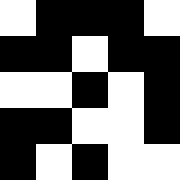[["white", "black", "black", "black", "white"], ["black", "black", "white", "black", "black"], ["white", "white", "black", "white", "black"], ["black", "black", "white", "white", "black"], ["black", "white", "black", "white", "white"]]